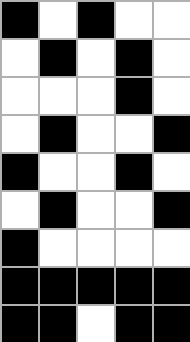[["black", "white", "black", "white", "white"], ["white", "black", "white", "black", "white"], ["white", "white", "white", "black", "white"], ["white", "black", "white", "white", "black"], ["black", "white", "white", "black", "white"], ["white", "black", "white", "white", "black"], ["black", "white", "white", "white", "white"], ["black", "black", "black", "black", "black"], ["black", "black", "white", "black", "black"]]